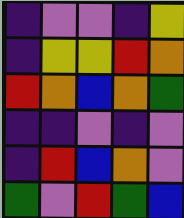[["indigo", "violet", "violet", "indigo", "yellow"], ["indigo", "yellow", "yellow", "red", "orange"], ["red", "orange", "blue", "orange", "green"], ["indigo", "indigo", "violet", "indigo", "violet"], ["indigo", "red", "blue", "orange", "violet"], ["green", "violet", "red", "green", "blue"]]